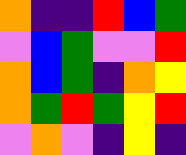[["orange", "indigo", "indigo", "red", "blue", "green"], ["violet", "blue", "green", "violet", "violet", "red"], ["orange", "blue", "green", "indigo", "orange", "yellow"], ["orange", "green", "red", "green", "yellow", "red"], ["violet", "orange", "violet", "indigo", "yellow", "indigo"]]